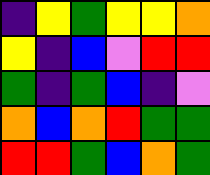[["indigo", "yellow", "green", "yellow", "yellow", "orange"], ["yellow", "indigo", "blue", "violet", "red", "red"], ["green", "indigo", "green", "blue", "indigo", "violet"], ["orange", "blue", "orange", "red", "green", "green"], ["red", "red", "green", "blue", "orange", "green"]]